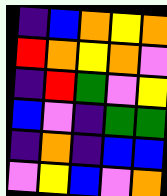[["indigo", "blue", "orange", "yellow", "orange"], ["red", "orange", "yellow", "orange", "violet"], ["indigo", "red", "green", "violet", "yellow"], ["blue", "violet", "indigo", "green", "green"], ["indigo", "orange", "indigo", "blue", "blue"], ["violet", "yellow", "blue", "violet", "orange"]]